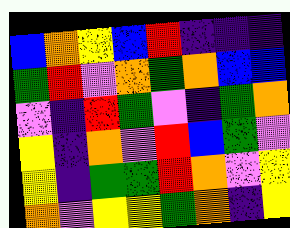[["blue", "orange", "yellow", "blue", "red", "indigo", "indigo", "indigo"], ["green", "red", "violet", "orange", "green", "orange", "blue", "blue"], ["violet", "indigo", "red", "green", "violet", "indigo", "green", "orange"], ["yellow", "indigo", "orange", "violet", "red", "blue", "green", "violet"], ["yellow", "indigo", "green", "green", "red", "orange", "violet", "yellow"], ["orange", "violet", "yellow", "yellow", "green", "orange", "indigo", "yellow"]]